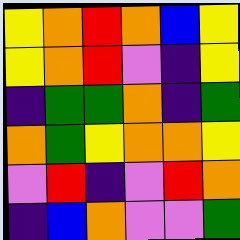[["yellow", "orange", "red", "orange", "blue", "yellow"], ["yellow", "orange", "red", "violet", "indigo", "yellow"], ["indigo", "green", "green", "orange", "indigo", "green"], ["orange", "green", "yellow", "orange", "orange", "yellow"], ["violet", "red", "indigo", "violet", "red", "orange"], ["indigo", "blue", "orange", "violet", "violet", "green"]]